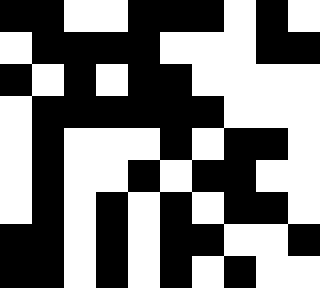[["black", "black", "white", "white", "black", "black", "black", "white", "black", "white"], ["white", "black", "black", "black", "black", "white", "white", "white", "black", "black"], ["black", "white", "black", "white", "black", "black", "white", "white", "white", "white"], ["white", "black", "black", "black", "black", "black", "black", "white", "white", "white"], ["white", "black", "white", "white", "white", "black", "white", "black", "black", "white"], ["white", "black", "white", "white", "black", "white", "black", "black", "white", "white"], ["white", "black", "white", "black", "white", "black", "white", "black", "black", "white"], ["black", "black", "white", "black", "white", "black", "black", "white", "white", "black"], ["black", "black", "white", "black", "white", "black", "white", "black", "white", "white"]]